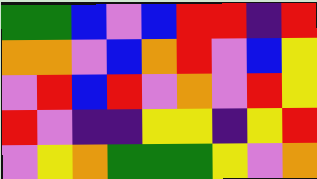[["green", "green", "blue", "violet", "blue", "red", "red", "indigo", "red"], ["orange", "orange", "violet", "blue", "orange", "red", "violet", "blue", "yellow"], ["violet", "red", "blue", "red", "violet", "orange", "violet", "red", "yellow"], ["red", "violet", "indigo", "indigo", "yellow", "yellow", "indigo", "yellow", "red"], ["violet", "yellow", "orange", "green", "green", "green", "yellow", "violet", "orange"]]